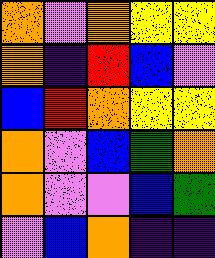[["orange", "violet", "orange", "yellow", "yellow"], ["orange", "indigo", "red", "blue", "violet"], ["blue", "red", "orange", "yellow", "yellow"], ["orange", "violet", "blue", "green", "orange"], ["orange", "violet", "violet", "blue", "green"], ["violet", "blue", "orange", "indigo", "indigo"]]